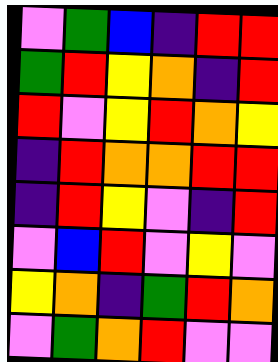[["violet", "green", "blue", "indigo", "red", "red"], ["green", "red", "yellow", "orange", "indigo", "red"], ["red", "violet", "yellow", "red", "orange", "yellow"], ["indigo", "red", "orange", "orange", "red", "red"], ["indigo", "red", "yellow", "violet", "indigo", "red"], ["violet", "blue", "red", "violet", "yellow", "violet"], ["yellow", "orange", "indigo", "green", "red", "orange"], ["violet", "green", "orange", "red", "violet", "violet"]]